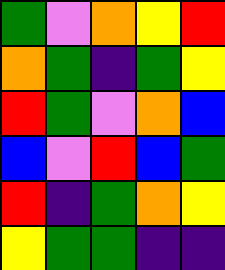[["green", "violet", "orange", "yellow", "red"], ["orange", "green", "indigo", "green", "yellow"], ["red", "green", "violet", "orange", "blue"], ["blue", "violet", "red", "blue", "green"], ["red", "indigo", "green", "orange", "yellow"], ["yellow", "green", "green", "indigo", "indigo"]]